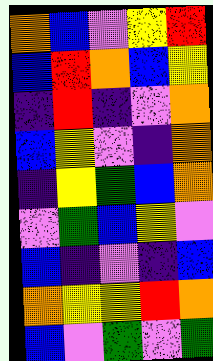[["orange", "blue", "violet", "yellow", "red"], ["blue", "red", "orange", "blue", "yellow"], ["indigo", "red", "indigo", "violet", "orange"], ["blue", "yellow", "violet", "indigo", "orange"], ["indigo", "yellow", "green", "blue", "orange"], ["violet", "green", "blue", "yellow", "violet"], ["blue", "indigo", "violet", "indigo", "blue"], ["orange", "yellow", "yellow", "red", "orange"], ["blue", "violet", "green", "violet", "green"]]